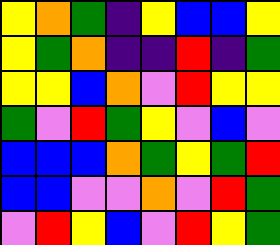[["yellow", "orange", "green", "indigo", "yellow", "blue", "blue", "yellow"], ["yellow", "green", "orange", "indigo", "indigo", "red", "indigo", "green"], ["yellow", "yellow", "blue", "orange", "violet", "red", "yellow", "yellow"], ["green", "violet", "red", "green", "yellow", "violet", "blue", "violet"], ["blue", "blue", "blue", "orange", "green", "yellow", "green", "red"], ["blue", "blue", "violet", "violet", "orange", "violet", "red", "green"], ["violet", "red", "yellow", "blue", "violet", "red", "yellow", "green"]]